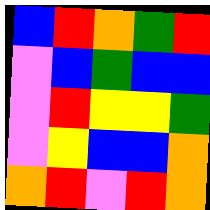[["blue", "red", "orange", "green", "red"], ["violet", "blue", "green", "blue", "blue"], ["violet", "red", "yellow", "yellow", "green"], ["violet", "yellow", "blue", "blue", "orange"], ["orange", "red", "violet", "red", "orange"]]